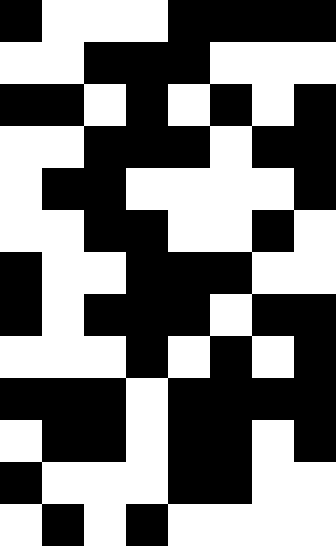[["black", "white", "white", "white", "black", "black", "black", "black"], ["white", "white", "black", "black", "black", "white", "white", "white"], ["black", "black", "white", "black", "white", "black", "white", "black"], ["white", "white", "black", "black", "black", "white", "black", "black"], ["white", "black", "black", "white", "white", "white", "white", "black"], ["white", "white", "black", "black", "white", "white", "black", "white"], ["black", "white", "white", "black", "black", "black", "white", "white"], ["black", "white", "black", "black", "black", "white", "black", "black"], ["white", "white", "white", "black", "white", "black", "white", "black"], ["black", "black", "black", "white", "black", "black", "black", "black"], ["white", "black", "black", "white", "black", "black", "white", "black"], ["black", "white", "white", "white", "black", "black", "white", "white"], ["white", "black", "white", "black", "white", "white", "white", "white"]]